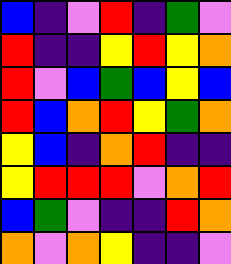[["blue", "indigo", "violet", "red", "indigo", "green", "violet"], ["red", "indigo", "indigo", "yellow", "red", "yellow", "orange"], ["red", "violet", "blue", "green", "blue", "yellow", "blue"], ["red", "blue", "orange", "red", "yellow", "green", "orange"], ["yellow", "blue", "indigo", "orange", "red", "indigo", "indigo"], ["yellow", "red", "red", "red", "violet", "orange", "red"], ["blue", "green", "violet", "indigo", "indigo", "red", "orange"], ["orange", "violet", "orange", "yellow", "indigo", "indigo", "violet"]]